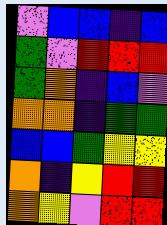[["violet", "blue", "blue", "indigo", "blue"], ["green", "violet", "red", "red", "red"], ["green", "orange", "indigo", "blue", "violet"], ["orange", "orange", "indigo", "green", "green"], ["blue", "blue", "green", "yellow", "yellow"], ["orange", "indigo", "yellow", "red", "red"], ["orange", "yellow", "violet", "red", "red"]]